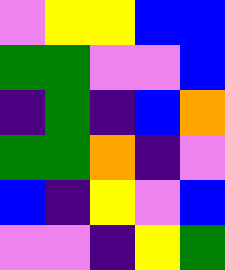[["violet", "yellow", "yellow", "blue", "blue"], ["green", "green", "violet", "violet", "blue"], ["indigo", "green", "indigo", "blue", "orange"], ["green", "green", "orange", "indigo", "violet"], ["blue", "indigo", "yellow", "violet", "blue"], ["violet", "violet", "indigo", "yellow", "green"]]